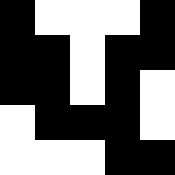[["black", "white", "white", "white", "black"], ["black", "black", "white", "black", "black"], ["black", "black", "white", "black", "white"], ["white", "black", "black", "black", "white"], ["white", "white", "white", "black", "black"]]